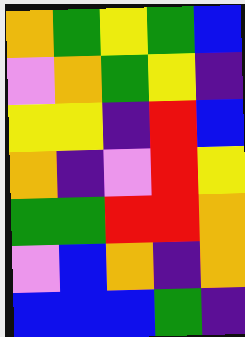[["orange", "green", "yellow", "green", "blue"], ["violet", "orange", "green", "yellow", "indigo"], ["yellow", "yellow", "indigo", "red", "blue"], ["orange", "indigo", "violet", "red", "yellow"], ["green", "green", "red", "red", "orange"], ["violet", "blue", "orange", "indigo", "orange"], ["blue", "blue", "blue", "green", "indigo"]]